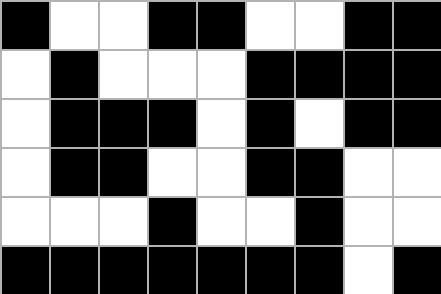[["black", "white", "white", "black", "black", "white", "white", "black", "black"], ["white", "black", "white", "white", "white", "black", "black", "black", "black"], ["white", "black", "black", "black", "white", "black", "white", "black", "black"], ["white", "black", "black", "white", "white", "black", "black", "white", "white"], ["white", "white", "white", "black", "white", "white", "black", "white", "white"], ["black", "black", "black", "black", "black", "black", "black", "white", "black"]]